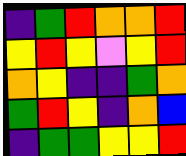[["indigo", "green", "red", "orange", "orange", "red"], ["yellow", "red", "yellow", "violet", "yellow", "red"], ["orange", "yellow", "indigo", "indigo", "green", "orange"], ["green", "red", "yellow", "indigo", "orange", "blue"], ["indigo", "green", "green", "yellow", "yellow", "red"]]